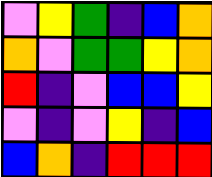[["violet", "yellow", "green", "indigo", "blue", "orange"], ["orange", "violet", "green", "green", "yellow", "orange"], ["red", "indigo", "violet", "blue", "blue", "yellow"], ["violet", "indigo", "violet", "yellow", "indigo", "blue"], ["blue", "orange", "indigo", "red", "red", "red"]]